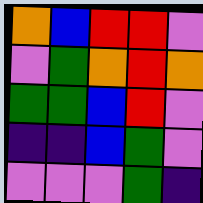[["orange", "blue", "red", "red", "violet"], ["violet", "green", "orange", "red", "orange"], ["green", "green", "blue", "red", "violet"], ["indigo", "indigo", "blue", "green", "violet"], ["violet", "violet", "violet", "green", "indigo"]]